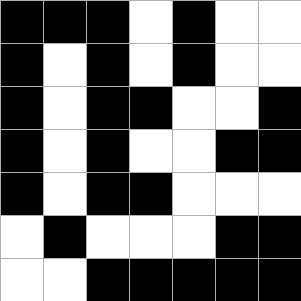[["black", "black", "black", "white", "black", "white", "white"], ["black", "white", "black", "white", "black", "white", "white"], ["black", "white", "black", "black", "white", "white", "black"], ["black", "white", "black", "white", "white", "black", "black"], ["black", "white", "black", "black", "white", "white", "white"], ["white", "black", "white", "white", "white", "black", "black"], ["white", "white", "black", "black", "black", "black", "black"]]